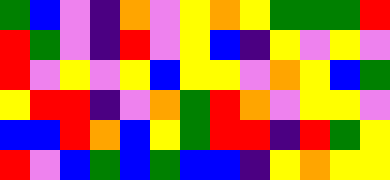[["green", "blue", "violet", "indigo", "orange", "violet", "yellow", "orange", "yellow", "green", "green", "green", "red"], ["red", "green", "violet", "indigo", "red", "violet", "yellow", "blue", "indigo", "yellow", "violet", "yellow", "violet"], ["red", "violet", "yellow", "violet", "yellow", "blue", "yellow", "yellow", "violet", "orange", "yellow", "blue", "green"], ["yellow", "red", "red", "indigo", "violet", "orange", "green", "red", "orange", "violet", "yellow", "yellow", "violet"], ["blue", "blue", "red", "orange", "blue", "yellow", "green", "red", "red", "indigo", "red", "green", "yellow"], ["red", "violet", "blue", "green", "blue", "green", "blue", "blue", "indigo", "yellow", "orange", "yellow", "yellow"]]